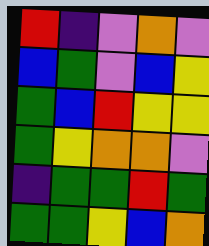[["red", "indigo", "violet", "orange", "violet"], ["blue", "green", "violet", "blue", "yellow"], ["green", "blue", "red", "yellow", "yellow"], ["green", "yellow", "orange", "orange", "violet"], ["indigo", "green", "green", "red", "green"], ["green", "green", "yellow", "blue", "orange"]]